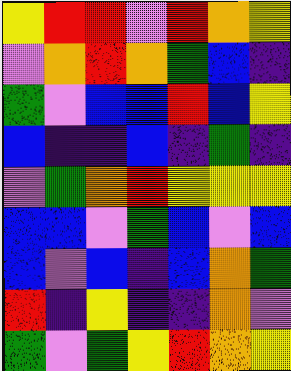[["yellow", "red", "red", "violet", "red", "orange", "yellow"], ["violet", "orange", "red", "orange", "green", "blue", "indigo"], ["green", "violet", "blue", "blue", "red", "blue", "yellow"], ["blue", "indigo", "indigo", "blue", "indigo", "green", "indigo"], ["violet", "green", "orange", "red", "yellow", "yellow", "yellow"], ["blue", "blue", "violet", "green", "blue", "violet", "blue"], ["blue", "violet", "blue", "indigo", "blue", "orange", "green"], ["red", "indigo", "yellow", "indigo", "indigo", "orange", "violet"], ["green", "violet", "green", "yellow", "red", "orange", "yellow"]]